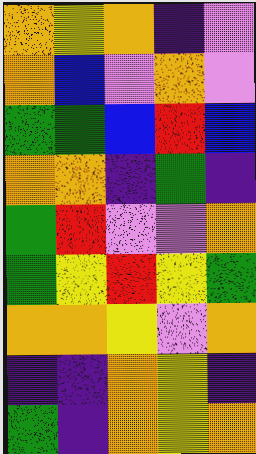[["orange", "yellow", "orange", "indigo", "violet"], ["orange", "blue", "violet", "orange", "violet"], ["green", "green", "blue", "red", "blue"], ["orange", "orange", "indigo", "green", "indigo"], ["green", "red", "violet", "violet", "orange"], ["green", "yellow", "red", "yellow", "green"], ["orange", "orange", "yellow", "violet", "orange"], ["indigo", "indigo", "orange", "yellow", "indigo"], ["green", "indigo", "orange", "yellow", "orange"]]